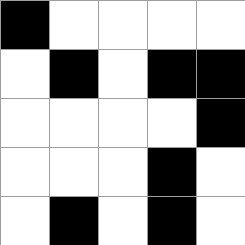[["black", "white", "white", "white", "white"], ["white", "black", "white", "black", "black"], ["white", "white", "white", "white", "black"], ["white", "white", "white", "black", "white"], ["white", "black", "white", "black", "white"]]